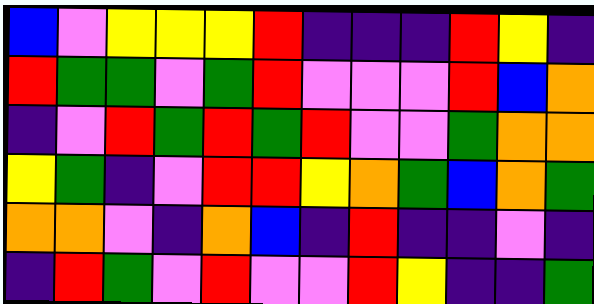[["blue", "violet", "yellow", "yellow", "yellow", "red", "indigo", "indigo", "indigo", "red", "yellow", "indigo"], ["red", "green", "green", "violet", "green", "red", "violet", "violet", "violet", "red", "blue", "orange"], ["indigo", "violet", "red", "green", "red", "green", "red", "violet", "violet", "green", "orange", "orange"], ["yellow", "green", "indigo", "violet", "red", "red", "yellow", "orange", "green", "blue", "orange", "green"], ["orange", "orange", "violet", "indigo", "orange", "blue", "indigo", "red", "indigo", "indigo", "violet", "indigo"], ["indigo", "red", "green", "violet", "red", "violet", "violet", "red", "yellow", "indigo", "indigo", "green"]]